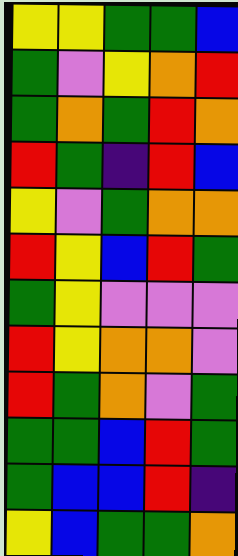[["yellow", "yellow", "green", "green", "blue"], ["green", "violet", "yellow", "orange", "red"], ["green", "orange", "green", "red", "orange"], ["red", "green", "indigo", "red", "blue"], ["yellow", "violet", "green", "orange", "orange"], ["red", "yellow", "blue", "red", "green"], ["green", "yellow", "violet", "violet", "violet"], ["red", "yellow", "orange", "orange", "violet"], ["red", "green", "orange", "violet", "green"], ["green", "green", "blue", "red", "green"], ["green", "blue", "blue", "red", "indigo"], ["yellow", "blue", "green", "green", "orange"]]